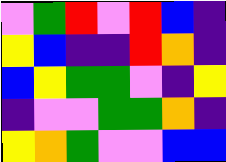[["violet", "green", "red", "violet", "red", "blue", "indigo"], ["yellow", "blue", "indigo", "indigo", "red", "orange", "indigo"], ["blue", "yellow", "green", "green", "violet", "indigo", "yellow"], ["indigo", "violet", "violet", "green", "green", "orange", "indigo"], ["yellow", "orange", "green", "violet", "violet", "blue", "blue"]]